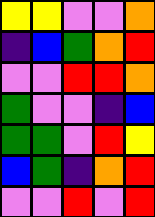[["yellow", "yellow", "violet", "violet", "orange"], ["indigo", "blue", "green", "orange", "red"], ["violet", "violet", "red", "red", "orange"], ["green", "violet", "violet", "indigo", "blue"], ["green", "green", "violet", "red", "yellow"], ["blue", "green", "indigo", "orange", "red"], ["violet", "violet", "red", "violet", "red"]]